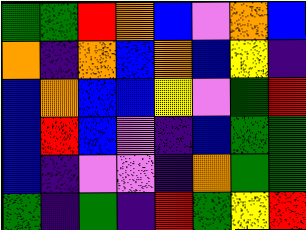[["green", "green", "red", "orange", "blue", "violet", "orange", "blue"], ["orange", "indigo", "orange", "blue", "orange", "blue", "yellow", "indigo"], ["blue", "orange", "blue", "blue", "yellow", "violet", "green", "red"], ["blue", "red", "blue", "violet", "indigo", "blue", "green", "green"], ["blue", "indigo", "violet", "violet", "indigo", "orange", "green", "green"], ["green", "indigo", "green", "indigo", "red", "green", "yellow", "red"]]